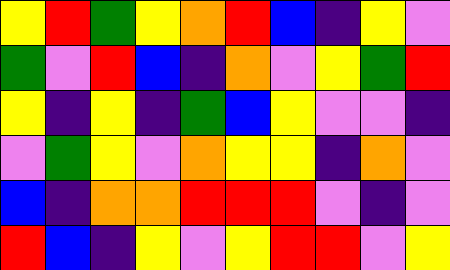[["yellow", "red", "green", "yellow", "orange", "red", "blue", "indigo", "yellow", "violet"], ["green", "violet", "red", "blue", "indigo", "orange", "violet", "yellow", "green", "red"], ["yellow", "indigo", "yellow", "indigo", "green", "blue", "yellow", "violet", "violet", "indigo"], ["violet", "green", "yellow", "violet", "orange", "yellow", "yellow", "indigo", "orange", "violet"], ["blue", "indigo", "orange", "orange", "red", "red", "red", "violet", "indigo", "violet"], ["red", "blue", "indigo", "yellow", "violet", "yellow", "red", "red", "violet", "yellow"]]